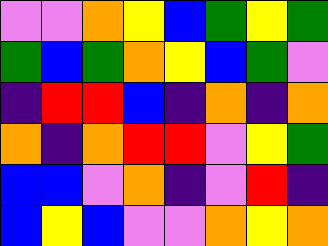[["violet", "violet", "orange", "yellow", "blue", "green", "yellow", "green"], ["green", "blue", "green", "orange", "yellow", "blue", "green", "violet"], ["indigo", "red", "red", "blue", "indigo", "orange", "indigo", "orange"], ["orange", "indigo", "orange", "red", "red", "violet", "yellow", "green"], ["blue", "blue", "violet", "orange", "indigo", "violet", "red", "indigo"], ["blue", "yellow", "blue", "violet", "violet", "orange", "yellow", "orange"]]